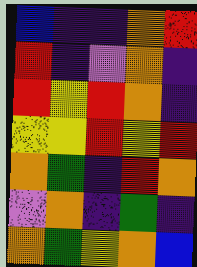[["blue", "indigo", "indigo", "orange", "red"], ["red", "indigo", "violet", "orange", "indigo"], ["red", "yellow", "red", "orange", "indigo"], ["yellow", "yellow", "red", "yellow", "red"], ["orange", "green", "indigo", "red", "orange"], ["violet", "orange", "indigo", "green", "indigo"], ["orange", "green", "yellow", "orange", "blue"]]